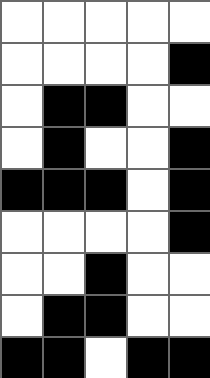[["white", "white", "white", "white", "white"], ["white", "white", "white", "white", "black"], ["white", "black", "black", "white", "white"], ["white", "black", "white", "white", "black"], ["black", "black", "black", "white", "black"], ["white", "white", "white", "white", "black"], ["white", "white", "black", "white", "white"], ["white", "black", "black", "white", "white"], ["black", "black", "white", "black", "black"]]